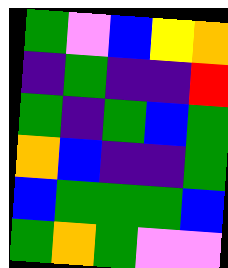[["green", "violet", "blue", "yellow", "orange"], ["indigo", "green", "indigo", "indigo", "red"], ["green", "indigo", "green", "blue", "green"], ["orange", "blue", "indigo", "indigo", "green"], ["blue", "green", "green", "green", "blue"], ["green", "orange", "green", "violet", "violet"]]